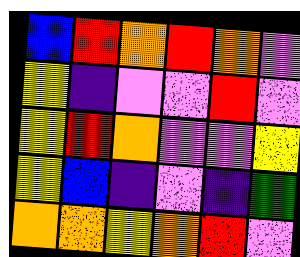[["blue", "red", "orange", "red", "orange", "violet"], ["yellow", "indigo", "violet", "violet", "red", "violet"], ["yellow", "red", "orange", "violet", "violet", "yellow"], ["yellow", "blue", "indigo", "violet", "indigo", "green"], ["orange", "orange", "yellow", "orange", "red", "violet"]]